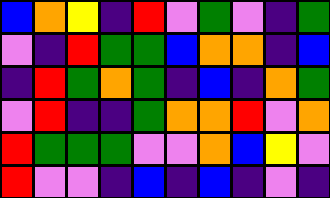[["blue", "orange", "yellow", "indigo", "red", "violet", "green", "violet", "indigo", "green"], ["violet", "indigo", "red", "green", "green", "blue", "orange", "orange", "indigo", "blue"], ["indigo", "red", "green", "orange", "green", "indigo", "blue", "indigo", "orange", "green"], ["violet", "red", "indigo", "indigo", "green", "orange", "orange", "red", "violet", "orange"], ["red", "green", "green", "green", "violet", "violet", "orange", "blue", "yellow", "violet"], ["red", "violet", "violet", "indigo", "blue", "indigo", "blue", "indigo", "violet", "indigo"]]